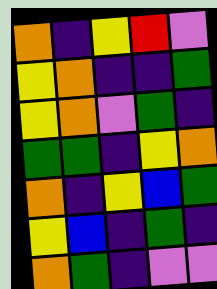[["orange", "indigo", "yellow", "red", "violet"], ["yellow", "orange", "indigo", "indigo", "green"], ["yellow", "orange", "violet", "green", "indigo"], ["green", "green", "indigo", "yellow", "orange"], ["orange", "indigo", "yellow", "blue", "green"], ["yellow", "blue", "indigo", "green", "indigo"], ["orange", "green", "indigo", "violet", "violet"]]